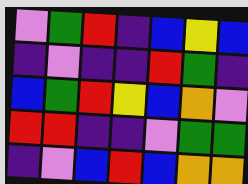[["violet", "green", "red", "indigo", "blue", "yellow", "blue"], ["indigo", "violet", "indigo", "indigo", "red", "green", "indigo"], ["blue", "green", "red", "yellow", "blue", "orange", "violet"], ["red", "red", "indigo", "indigo", "violet", "green", "green"], ["indigo", "violet", "blue", "red", "blue", "orange", "orange"]]